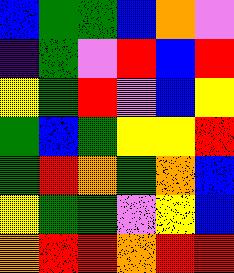[["blue", "green", "green", "blue", "orange", "violet"], ["indigo", "green", "violet", "red", "blue", "red"], ["yellow", "green", "red", "violet", "blue", "yellow"], ["green", "blue", "green", "yellow", "yellow", "red"], ["green", "red", "orange", "green", "orange", "blue"], ["yellow", "green", "green", "violet", "yellow", "blue"], ["orange", "red", "red", "orange", "red", "red"]]